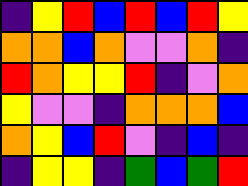[["indigo", "yellow", "red", "blue", "red", "blue", "red", "yellow"], ["orange", "orange", "blue", "orange", "violet", "violet", "orange", "indigo"], ["red", "orange", "yellow", "yellow", "red", "indigo", "violet", "orange"], ["yellow", "violet", "violet", "indigo", "orange", "orange", "orange", "blue"], ["orange", "yellow", "blue", "red", "violet", "indigo", "blue", "indigo"], ["indigo", "yellow", "yellow", "indigo", "green", "blue", "green", "red"]]